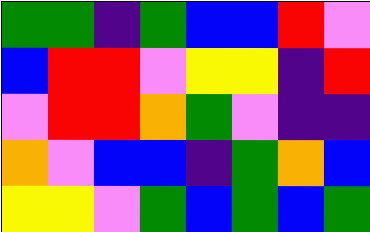[["green", "green", "indigo", "green", "blue", "blue", "red", "violet"], ["blue", "red", "red", "violet", "yellow", "yellow", "indigo", "red"], ["violet", "red", "red", "orange", "green", "violet", "indigo", "indigo"], ["orange", "violet", "blue", "blue", "indigo", "green", "orange", "blue"], ["yellow", "yellow", "violet", "green", "blue", "green", "blue", "green"]]